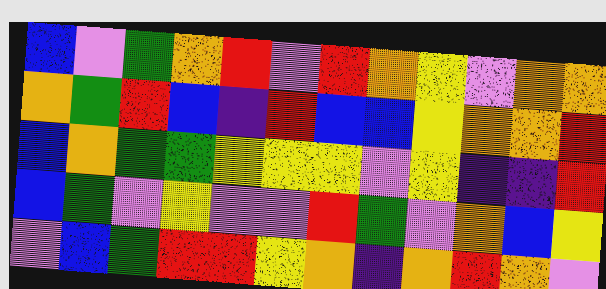[["blue", "violet", "green", "orange", "red", "violet", "red", "orange", "yellow", "violet", "orange", "orange"], ["orange", "green", "red", "blue", "indigo", "red", "blue", "blue", "yellow", "orange", "orange", "red"], ["blue", "orange", "green", "green", "yellow", "yellow", "yellow", "violet", "yellow", "indigo", "indigo", "red"], ["blue", "green", "violet", "yellow", "violet", "violet", "red", "green", "violet", "orange", "blue", "yellow"], ["violet", "blue", "green", "red", "red", "yellow", "orange", "indigo", "orange", "red", "orange", "violet"]]